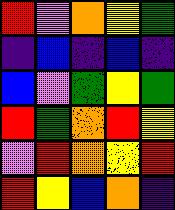[["red", "violet", "orange", "yellow", "green"], ["indigo", "blue", "indigo", "blue", "indigo"], ["blue", "violet", "green", "yellow", "green"], ["red", "green", "orange", "red", "yellow"], ["violet", "red", "orange", "yellow", "red"], ["red", "yellow", "blue", "orange", "indigo"]]